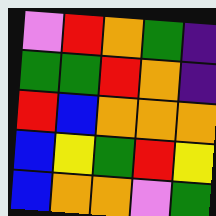[["violet", "red", "orange", "green", "indigo"], ["green", "green", "red", "orange", "indigo"], ["red", "blue", "orange", "orange", "orange"], ["blue", "yellow", "green", "red", "yellow"], ["blue", "orange", "orange", "violet", "green"]]